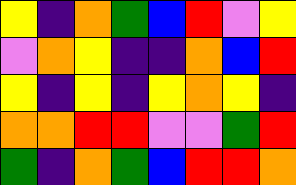[["yellow", "indigo", "orange", "green", "blue", "red", "violet", "yellow"], ["violet", "orange", "yellow", "indigo", "indigo", "orange", "blue", "red"], ["yellow", "indigo", "yellow", "indigo", "yellow", "orange", "yellow", "indigo"], ["orange", "orange", "red", "red", "violet", "violet", "green", "red"], ["green", "indigo", "orange", "green", "blue", "red", "red", "orange"]]